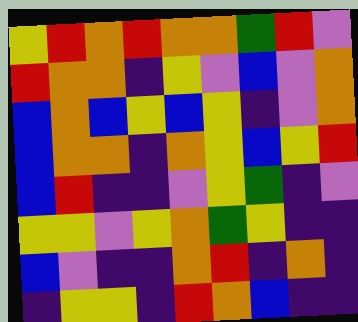[["yellow", "red", "orange", "red", "orange", "orange", "green", "red", "violet"], ["red", "orange", "orange", "indigo", "yellow", "violet", "blue", "violet", "orange"], ["blue", "orange", "blue", "yellow", "blue", "yellow", "indigo", "violet", "orange"], ["blue", "orange", "orange", "indigo", "orange", "yellow", "blue", "yellow", "red"], ["blue", "red", "indigo", "indigo", "violet", "yellow", "green", "indigo", "violet"], ["yellow", "yellow", "violet", "yellow", "orange", "green", "yellow", "indigo", "indigo"], ["blue", "violet", "indigo", "indigo", "orange", "red", "indigo", "orange", "indigo"], ["indigo", "yellow", "yellow", "indigo", "red", "orange", "blue", "indigo", "indigo"]]